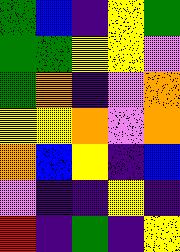[["green", "blue", "indigo", "yellow", "green"], ["green", "green", "yellow", "yellow", "violet"], ["green", "orange", "indigo", "violet", "orange"], ["yellow", "yellow", "orange", "violet", "orange"], ["orange", "blue", "yellow", "indigo", "blue"], ["violet", "indigo", "indigo", "yellow", "indigo"], ["red", "indigo", "green", "indigo", "yellow"]]